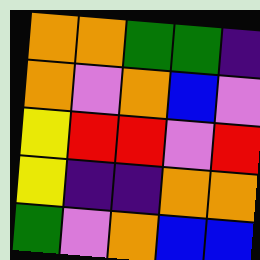[["orange", "orange", "green", "green", "indigo"], ["orange", "violet", "orange", "blue", "violet"], ["yellow", "red", "red", "violet", "red"], ["yellow", "indigo", "indigo", "orange", "orange"], ["green", "violet", "orange", "blue", "blue"]]